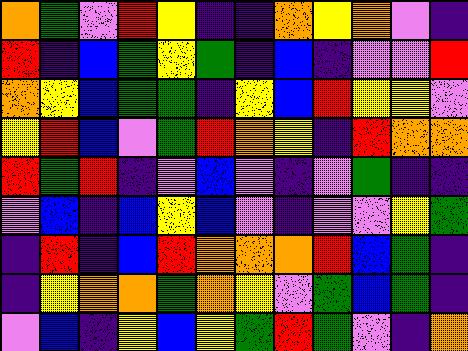[["orange", "green", "violet", "red", "yellow", "indigo", "indigo", "orange", "yellow", "orange", "violet", "indigo"], ["red", "indigo", "blue", "green", "yellow", "green", "indigo", "blue", "indigo", "violet", "violet", "red"], ["orange", "yellow", "blue", "green", "green", "indigo", "yellow", "blue", "red", "yellow", "yellow", "violet"], ["yellow", "red", "blue", "violet", "green", "red", "orange", "yellow", "indigo", "red", "orange", "orange"], ["red", "green", "red", "indigo", "violet", "blue", "violet", "indigo", "violet", "green", "indigo", "indigo"], ["violet", "blue", "indigo", "blue", "yellow", "blue", "violet", "indigo", "violet", "violet", "yellow", "green"], ["indigo", "red", "indigo", "blue", "red", "orange", "orange", "orange", "red", "blue", "green", "indigo"], ["indigo", "yellow", "orange", "orange", "green", "orange", "yellow", "violet", "green", "blue", "green", "indigo"], ["violet", "blue", "indigo", "yellow", "blue", "yellow", "green", "red", "green", "violet", "indigo", "orange"]]